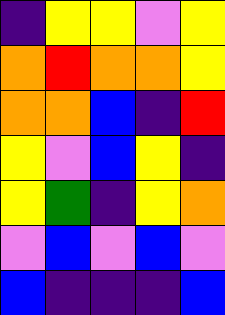[["indigo", "yellow", "yellow", "violet", "yellow"], ["orange", "red", "orange", "orange", "yellow"], ["orange", "orange", "blue", "indigo", "red"], ["yellow", "violet", "blue", "yellow", "indigo"], ["yellow", "green", "indigo", "yellow", "orange"], ["violet", "blue", "violet", "blue", "violet"], ["blue", "indigo", "indigo", "indigo", "blue"]]